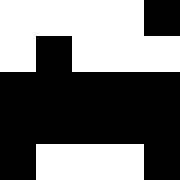[["white", "white", "white", "white", "black"], ["white", "black", "white", "white", "white"], ["black", "black", "black", "black", "black"], ["black", "black", "black", "black", "black"], ["black", "white", "white", "white", "black"]]